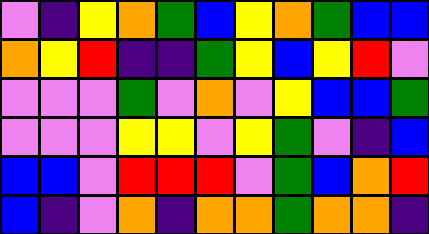[["violet", "indigo", "yellow", "orange", "green", "blue", "yellow", "orange", "green", "blue", "blue"], ["orange", "yellow", "red", "indigo", "indigo", "green", "yellow", "blue", "yellow", "red", "violet"], ["violet", "violet", "violet", "green", "violet", "orange", "violet", "yellow", "blue", "blue", "green"], ["violet", "violet", "violet", "yellow", "yellow", "violet", "yellow", "green", "violet", "indigo", "blue"], ["blue", "blue", "violet", "red", "red", "red", "violet", "green", "blue", "orange", "red"], ["blue", "indigo", "violet", "orange", "indigo", "orange", "orange", "green", "orange", "orange", "indigo"]]